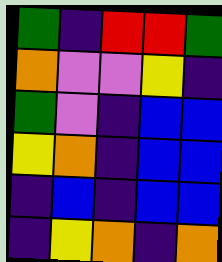[["green", "indigo", "red", "red", "green"], ["orange", "violet", "violet", "yellow", "indigo"], ["green", "violet", "indigo", "blue", "blue"], ["yellow", "orange", "indigo", "blue", "blue"], ["indigo", "blue", "indigo", "blue", "blue"], ["indigo", "yellow", "orange", "indigo", "orange"]]